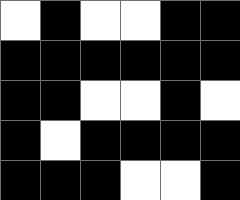[["white", "black", "white", "white", "black", "black"], ["black", "black", "black", "black", "black", "black"], ["black", "black", "white", "white", "black", "white"], ["black", "white", "black", "black", "black", "black"], ["black", "black", "black", "white", "white", "black"]]